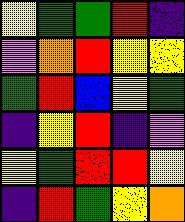[["yellow", "green", "green", "red", "indigo"], ["violet", "orange", "red", "yellow", "yellow"], ["green", "red", "blue", "yellow", "green"], ["indigo", "yellow", "red", "indigo", "violet"], ["yellow", "green", "red", "red", "yellow"], ["indigo", "red", "green", "yellow", "orange"]]